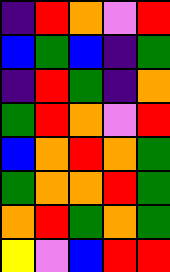[["indigo", "red", "orange", "violet", "red"], ["blue", "green", "blue", "indigo", "green"], ["indigo", "red", "green", "indigo", "orange"], ["green", "red", "orange", "violet", "red"], ["blue", "orange", "red", "orange", "green"], ["green", "orange", "orange", "red", "green"], ["orange", "red", "green", "orange", "green"], ["yellow", "violet", "blue", "red", "red"]]